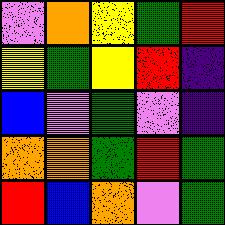[["violet", "orange", "yellow", "green", "red"], ["yellow", "green", "yellow", "red", "indigo"], ["blue", "violet", "green", "violet", "indigo"], ["orange", "orange", "green", "red", "green"], ["red", "blue", "orange", "violet", "green"]]